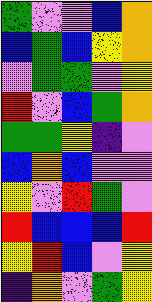[["green", "violet", "violet", "blue", "orange"], ["blue", "green", "blue", "yellow", "orange"], ["violet", "green", "green", "violet", "yellow"], ["red", "violet", "blue", "green", "orange"], ["green", "green", "yellow", "indigo", "violet"], ["blue", "orange", "blue", "violet", "violet"], ["yellow", "violet", "red", "green", "violet"], ["red", "blue", "blue", "blue", "red"], ["yellow", "red", "blue", "violet", "yellow"], ["indigo", "orange", "violet", "green", "yellow"]]